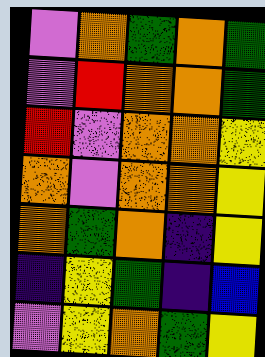[["violet", "orange", "green", "orange", "green"], ["violet", "red", "orange", "orange", "green"], ["red", "violet", "orange", "orange", "yellow"], ["orange", "violet", "orange", "orange", "yellow"], ["orange", "green", "orange", "indigo", "yellow"], ["indigo", "yellow", "green", "indigo", "blue"], ["violet", "yellow", "orange", "green", "yellow"]]